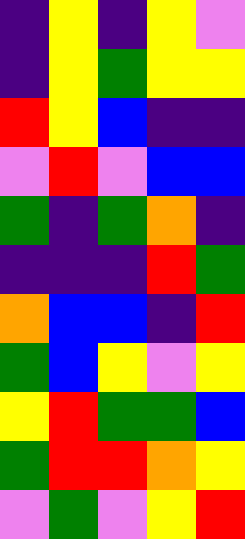[["indigo", "yellow", "indigo", "yellow", "violet"], ["indigo", "yellow", "green", "yellow", "yellow"], ["red", "yellow", "blue", "indigo", "indigo"], ["violet", "red", "violet", "blue", "blue"], ["green", "indigo", "green", "orange", "indigo"], ["indigo", "indigo", "indigo", "red", "green"], ["orange", "blue", "blue", "indigo", "red"], ["green", "blue", "yellow", "violet", "yellow"], ["yellow", "red", "green", "green", "blue"], ["green", "red", "red", "orange", "yellow"], ["violet", "green", "violet", "yellow", "red"]]